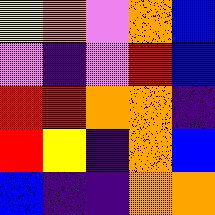[["yellow", "orange", "violet", "orange", "blue"], ["violet", "indigo", "violet", "red", "blue"], ["red", "red", "orange", "orange", "indigo"], ["red", "yellow", "indigo", "orange", "blue"], ["blue", "indigo", "indigo", "orange", "orange"]]